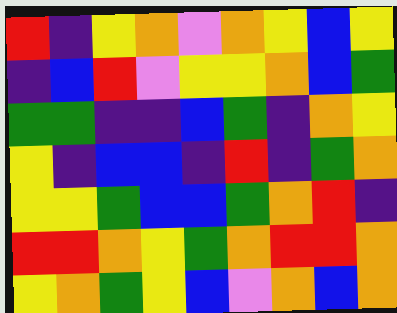[["red", "indigo", "yellow", "orange", "violet", "orange", "yellow", "blue", "yellow"], ["indigo", "blue", "red", "violet", "yellow", "yellow", "orange", "blue", "green"], ["green", "green", "indigo", "indigo", "blue", "green", "indigo", "orange", "yellow"], ["yellow", "indigo", "blue", "blue", "indigo", "red", "indigo", "green", "orange"], ["yellow", "yellow", "green", "blue", "blue", "green", "orange", "red", "indigo"], ["red", "red", "orange", "yellow", "green", "orange", "red", "red", "orange"], ["yellow", "orange", "green", "yellow", "blue", "violet", "orange", "blue", "orange"]]